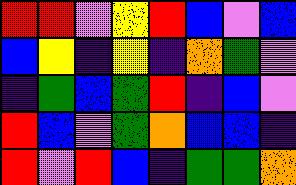[["red", "red", "violet", "yellow", "red", "blue", "violet", "blue"], ["blue", "yellow", "indigo", "yellow", "indigo", "orange", "green", "violet"], ["indigo", "green", "blue", "green", "red", "indigo", "blue", "violet"], ["red", "blue", "violet", "green", "orange", "blue", "blue", "indigo"], ["red", "violet", "red", "blue", "indigo", "green", "green", "orange"]]